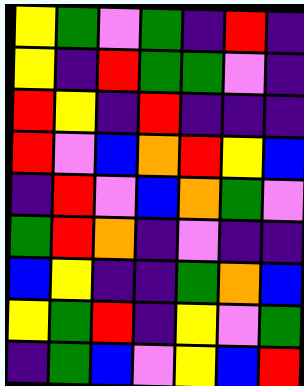[["yellow", "green", "violet", "green", "indigo", "red", "indigo"], ["yellow", "indigo", "red", "green", "green", "violet", "indigo"], ["red", "yellow", "indigo", "red", "indigo", "indigo", "indigo"], ["red", "violet", "blue", "orange", "red", "yellow", "blue"], ["indigo", "red", "violet", "blue", "orange", "green", "violet"], ["green", "red", "orange", "indigo", "violet", "indigo", "indigo"], ["blue", "yellow", "indigo", "indigo", "green", "orange", "blue"], ["yellow", "green", "red", "indigo", "yellow", "violet", "green"], ["indigo", "green", "blue", "violet", "yellow", "blue", "red"]]